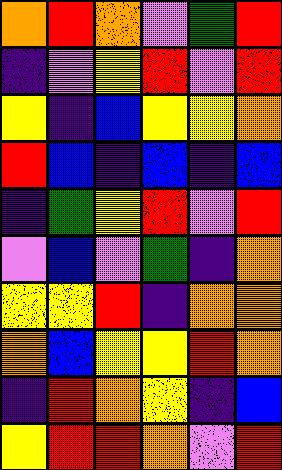[["orange", "red", "orange", "violet", "green", "red"], ["indigo", "violet", "yellow", "red", "violet", "red"], ["yellow", "indigo", "blue", "yellow", "yellow", "orange"], ["red", "blue", "indigo", "blue", "indigo", "blue"], ["indigo", "green", "yellow", "red", "violet", "red"], ["violet", "blue", "violet", "green", "indigo", "orange"], ["yellow", "yellow", "red", "indigo", "orange", "orange"], ["orange", "blue", "yellow", "yellow", "red", "orange"], ["indigo", "red", "orange", "yellow", "indigo", "blue"], ["yellow", "red", "red", "orange", "violet", "red"]]